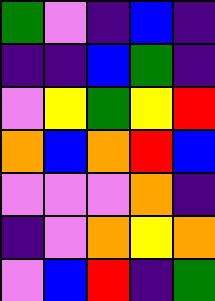[["green", "violet", "indigo", "blue", "indigo"], ["indigo", "indigo", "blue", "green", "indigo"], ["violet", "yellow", "green", "yellow", "red"], ["orange", "blue", "orange", "red", "blue"], ["violet", "violet", "violet", "orange", "indigo"], ["indigo", "violet", "orange", "yellow", "orange"], ["violet", "blue", "red", "indigo", "green"]]